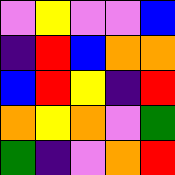[["violet", "yellow", "violet", "violet", "blue"], ["indigo", "red", "blue", "orange", "orange"], ["blue", "red", "yellow", "indigo", "red"], ["orange", "yellow", "orange", "violet", "green"], ["green", "indigo", "violet", "orange", "red"]]